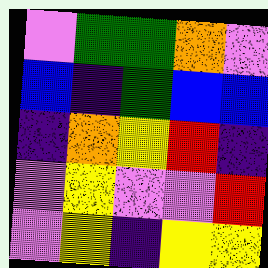[["violet", "green", "green", "orange", "violet"], ["blue", "indigo", "green", "blue", "blue"], ["indigo", "orange", "yellow", "red", "indigo"], ["violet", "yellow", "violet", "violet", "red"], ["violet", "yellow", "indigo", "yellow", "yellow"]]